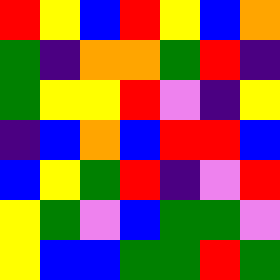[["red", "yellow", "blue", "red", "yellow", "blue", "orange"], ["green", "indigo", "orange", "orange", "green", "red", "indigo"], ["green", "yellow", "yellow", "red", "violet", "indigo", "yellow"], ["indigo", "blue", "orange", "blue", "red", "red", "blue"], ["blue", "yellow", "green", "red", "indigo", "violet", "red"], ["yellow", "green", "violet", "blue", "green", "green", "violet"], ["yellow", "blue", "blue", "green", "green", "red", "green"]]